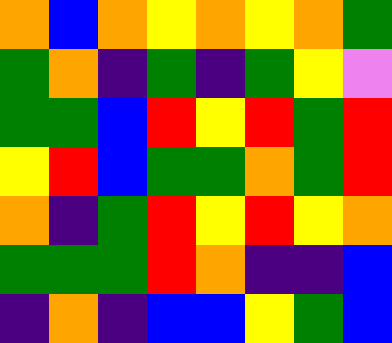[["orange", "blue", "orange", "yellow", "orange", "yellow", "orange", "green"], ["green", "orange", "indigo", "green", "indigo", "green", "yellow", "violet"], ["green", "green", "blue", "red", "yellow", "red", "green", "red"], ["yellow", "red", "blue", "green", "green", "orange", "green", "red"], ["orange", "indigo", "green", "red", "yellow", "red", "yellow", "orange"], ["green", "green", "green", "red", "orange", "indigo", "indigo", "blue"], ["indigo", "orange", "indigo", "blue", "blue", "yellow", "green", "blue"]]